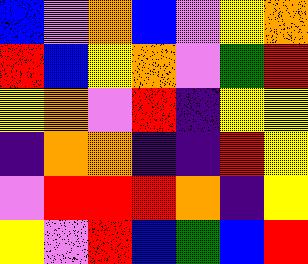[["blue", "violet", "orange", "blue", "violet", "yellow", "orange"], ["red", "blue", "yellow", "orange", "violet", "green", "red"], ["yellow", "orange", "violet", "red", "indigo", "yellow", "yellow"], ["indigo", "orange", "orange", "indigo", "indigo", "red", "yellow"], ["violet", "red", "red", "red", "orange", "indigo", "yellow"], ["yellow", "violet", "red", "blue", "green", "blue", "red"]]